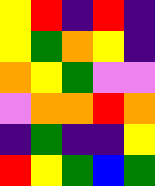[["yellow", "red", "indigo", "red", "indigo"], ["yellow", "green", "orange", "yellow", "indigo"], ["orange", "yellow", "green", "violet", "violet"], ["violet", "orange", "orange", "red", "orange"], ["indigo", "green", "indigo", "indigo", "yellow"], ["red", "yellow", "green", "blue", "green"]]